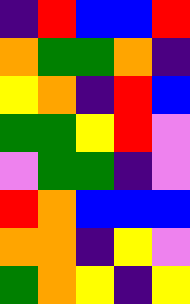[["indigo", "red", "blue", "blue", "red"], ["orange", "green", "green", "orange", "indigo"], ["yellow", "orange", "indigo", "red", "blue"], ["green", "green", "yellow", "red", "violet"], ["violet", "green", "green", "indigo", "violet"], ["red", "orange", "blue", "blue", "blue"], ["orange", "orange", "indigo", "yellow", "violet"], ["green", "orange", "yellow", "indigo", "yellow"]]